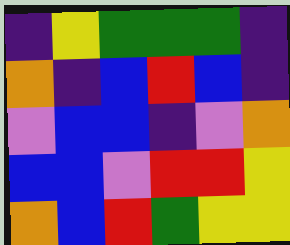[["indigo", "yellow", "green", "green", "green", "indigo"], ["orange", "indigo", "blue", "red", "blue", "indigo"], ["violet", "blue", "blue", "indigo", "violet", "orange"], ["blue", "blue", "violet", "red", "red", "yellow"], ["orange", "blue", "red", "green", "yellow", "yellow"]]